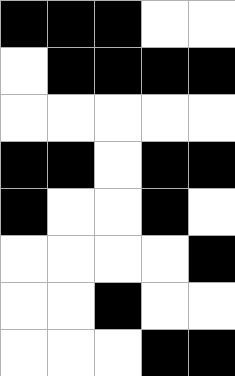[["black", "black", "black", "white", "white"], ["white", "black", "black", "black", "black"], ["white", "white", "white", "white", "white"], ["black", "black", "white", "black", "black"], ["black", "white", "white", "black", "white"], ["white", "white", "white", "white", "black"], ["white", "white", "black", "white", "white"], ["white", "white", "white", "black", "black"]]